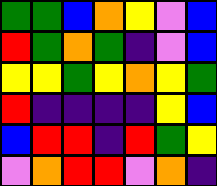[["green", "green", "blue", "orange", "yellow", "violet", "blue"], ["red", "green", "orange", "green", "indigo", "violet", "blue"], ["yellow", "yellow", "green", "yellow", "orange", "yellow", "green"], ["red", "indigo", "indigo", "indigo", "indigo", "yellow", "blue"], ["blue", "red", "red", "indigo", "red", "green", "yellow"], ["violet", "orange", "red", "red", "violet", "orange", "indigo"]]